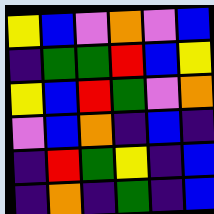[["yellow", "blue", "violet", "orange", "violet", "blue"], ["indigo", "green", "green", "red", "blue", "yellow"], ["yellow", "blue", "red", "green", "violet", "orange"], ["violet", "blue", "orange", "indigo", "blue", "indigo"], ["indigo", "red", "green", "yellow", "indigo", "blue"], ["indigo", "orange", "indigo", "green", "indigo", "blue"]]